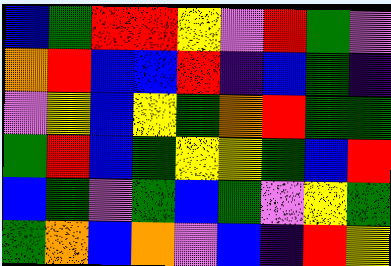[["blue", "green", "red", "red", "yellow", "violet", "red", "green", "violet"], ["orange", "red", "blue", "blue", "red", "indigo", "blue", "green", "indigo"], ["violet", "yellow", "blue", "yellow", "green", "orange", "red", "green", "green"], ["green", "red", "blue", "green", "yellow", "yellow", "green", "blue", "red"], ["blue", "green", "violet", "green", "blue", "green", "violet", "yellow", "green"], ["green", "orange", "blue", "orange", "violet", "blue", "indigo", "red", "yellow"]]